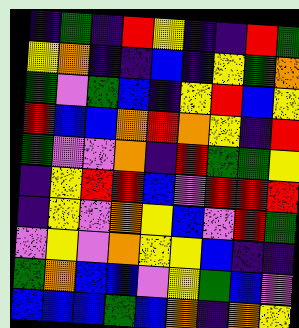[["indigo", "green", "indigo", "red", "yellow", "indigo", "indigo", "red", "green"], ["yellow", "orange", "indigo", "indigo", "blue", "indigo", "yellow", "green", "orange"], ["green", "violet", "green", "blue", "indigo", "yellow", "red", "blue", "yellow"], ["red", "blue", "blue", "orange", "red", "orange", "yellow", "indigo", "red"], ["green", "violet", "violet", "orange", "indigo", "red", "green", "green", "yellow"], ["indigo", "yellow", "red", "red", "blue", "violet", "red", "red", "red"], ["indigo", "yellow", "violet", "orange", "yellow", "blue", "violet", "red", "green"], ["violet", "yellow", "violet", "orange", "yellow", "yellow", "blue", "indigo", "indigo"], ["green", "orange", "blue", "blue", "violet", "yellow", "green", "blue", "violet"], ["blue", "blue", "blue", "green", "blue", "orange", "indigo", "orange", "yellow"]]